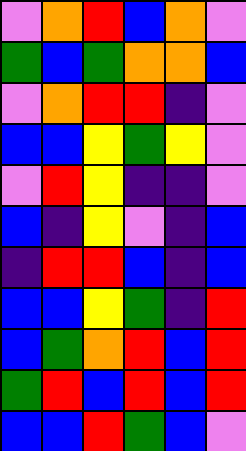[["violet", "orange", "red", "blue", "orange", "violet"], ["green", "blue", "green", "orange", "orange", "blue"], ["violet", "orange", "red", "red", "indigo", "violet"], ["blue", "blue", "yellow", "green", "yellow", "violet"], ["violet", "red", "yellow", "indigo", "indigo", "violet"], ["blue", "indigo", "yellow", "violet", "indigo", "blue"], ["indigo", "red", "red", "blue", "indigo", "blue"], ["blue", "blue", "yellow", "green", "indigo", "red"], ["blue", "green", "orange", "red", "blue", "red"], ["green", "red", "blue", "red", "blue", "red"], ["blue", "blue", "red", "green", "blue", "violet"]]